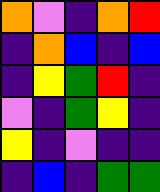[["orange", "violet", "indigo", "orange", "red"], ["indigo", "orange", "blue", "indigo", "blue"], ["indigo", "yellow", "green", "red", "indigo"], ["violet", "indigo", "green", "yellow", "indigo"], ["yellow", "indigo", "violet", "indigo", "indigo"], ["indigo", "blue", "indigo", "green", "green"]]